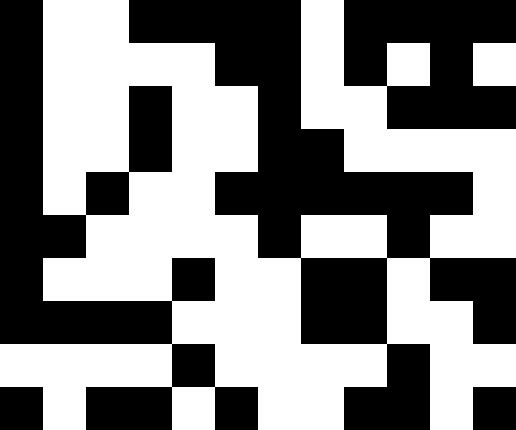[["black", "white", "white", "black", "black", "black", "black", "white", "black", "black", "black", "black"], ["black", "white", "white", "white", "white", "black", "black", "white", "black", "white", "black", "white"], ["black", "white", "white", "black", "white", "white", "black", "white", "white", "black", "black", "black"], ["black", "white", "white", "black", "white", "white", "black", "black", "white", "white", "white", "white"], ["black", "white", "black", "white", "white", "black", "black", "black", "black", "black", "black", "white"], ["black", "black", "white", "white", "white", "white", "black", "white", "white", "black", "white", "white"], ["black", "white", "white", "white", "black", "white", "white", "black", "black", "white", "black", "black"], ["black", "black", "black", "black", "white", "white", "white", "black", "black", "white", "white", "black"], ["white", "white", "white", "white", "black", "white", "white", "white", "white", "black", "white", "white"], ["black", "white", "black", "black", "white", "black", "white", "white", "black", "black", "white", "black"]]